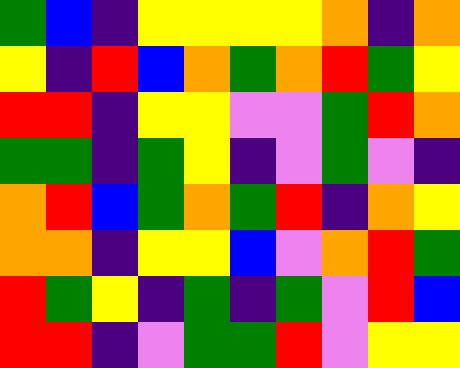[["green", "blue", "indigo", "yellow", "yellow", "yellow", "yellow", "orange", "indigo", "orange"], ["yellow", "indigo", "red", "blue", "orange", "green", "orange", "red", "green", "yellow"], ["red", "red", "indigo", "yellow", "yellow", "violet", "violet", "green", "red", "orange"], ["green", "green", "indigo", "green", "yellow", "indigo", "violet", "green", "violet", "indigo"], ["orange", "red", "blue", "green", "orange", "green", "red", "indigo", "orange", "yellow"], ["orange", "orange", "indigo", "yellow", "yellow", "blue", "violet", "orange", "red", "green"], ["red", "green", "yellow", "indigo", "green", "indigo", "green", "violet", "red", "blue"], ["red", "red", "indigo", "violet", "green", "green", "red", "violet", "yellow", "yellow"]]